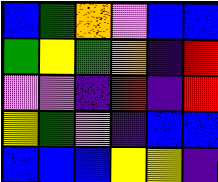[["blue", "green", "orange", "violet", "blue", "blue"], ["green", "yellow", "green", "orange", "indigo", "red"], ["violet", "violet", "indigo", "red", "indigo", "red"], ["yellow", "green", "violet", "indigo", "blue", "blue"], ["blue", "blue", "blue", "yellow", "yellow", "indigo"]]